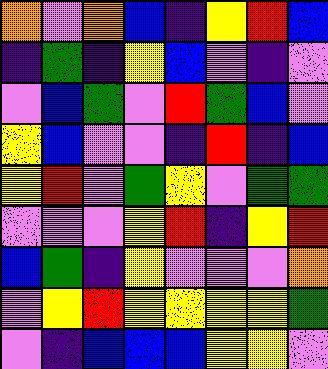[["orange", "violet", "orange", "blue", "indigo", "yellow", "red", "blue"], ["indigo", "green", "indigo", "yellow", "blue", "violet", "indigo", "violet"], ["violet", "blue", "green", "violet", "red", "green", "blue", "violet"], ["yellow", "blue", "violet", "violet", "indigo", "red", "indigo", "blue"], ["yellow", "red", "violet", "green", "yellow", "violet", "green", "green"], ["violet", "violet", "violet", "yellow", "red", "indigo", "yellow", "red"], ["blue", "green", "indigo", "yellow", "violet", "violet", "violet", "orange"], ["violet", "yellow", "red", "yellow", "yellow", "yellow", "yellow", "green"], ["violet", "indigo", "blue", "blue", "blue", "yellow", "yellow", "violet"]]